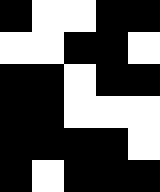[["black", "white", "white", "black", "black"], ["white", "white", "black", "black", "white"], ["black", "black", "white", "black", "black"], ["black", "black", "white", "white", "white"], ["black", "black", "black", "black", "white"], ["black", "white", "black", "black", "black"]]